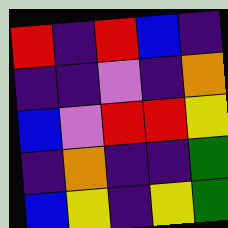[["red", "indigo", "red", "blue", "indigo"], ["indigo", "indigo", "violet", "indigo", "orange"], ["blue", "violet", "red", "red", "yellow"], ["indigo", "orange", "indigo", "indigo", "green"], ["blue", "yellow", "indigo", "yellow", "green"]]